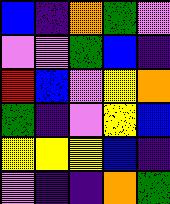[["blue", "indigo", "orange", "green", "violet"], ["violet", "violet", "green", "blue", "indigo"], ["red", "blue", "violet", "yellow", "orange"], ["green", "indigo", "violet", "yellow", "blue"], ["yellow", "yellow", "yellow", "blue", "indigo"], ["violet", "indigo", "indigo", "orange", "green"]]